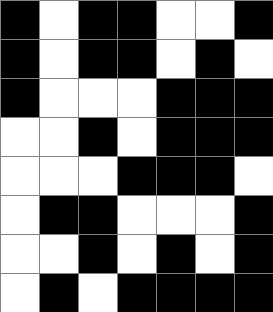[["black", "white", "black", "black", "white", "white", "black"], ["black", "white", "black", "black", "white", "black", "white"], ["black", "white", "white", "white", "black", "black", "black"], ["white", "white", "black", "white", "black", "black", "black"], ["white", "white", "white", "black", "black", "black", "white"], ["white", "black", "black", "white", "white", "white", "black"], ["white", "white", "black", "white", "black", "white", "black"], ["white", "black", "white", "black", "black", "black", "black"]]